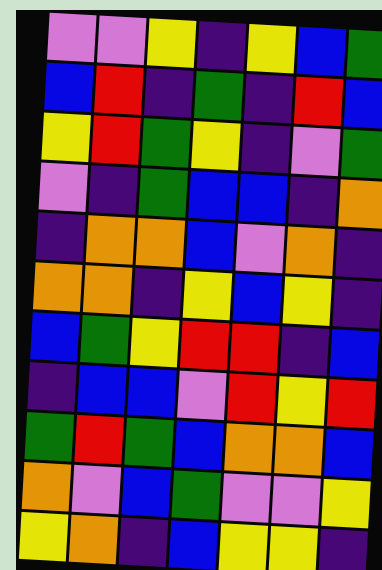[["violet", "violet", "yellow", "indigo", "yellow", "blue", "green"], ["blue", "red", "indigo", "green", "indigo", "red", "blue"], ["yellow", "red", "green", "yellow", "indigo", "violet", "green"], ["violet", "indigo", "green", "blue", "blue", "indigo", "orange"], ["indigo", "orange", "orange", "blue", "violet", "orange", "indigo"], ["orange", "orange", "indigo", "yellow", "blue", "yellow", "indigo"], ["blue", "green", "yellow", "red", "red", "indigo", "blue"], ["indigo", "blue", "blue", "violet", "red", "yellow", "red"], ["green", "red", "green", "blue", "orange", "orange", "blue"], ["orange", "violet", "blue", "green", "violet", "violet", "yellow"], ["yellow", "orange", "indigo", "blue", "yellow", "yellow", "indigo"]]